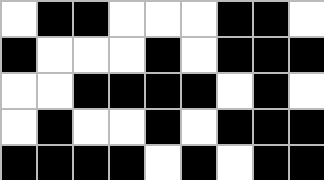[["white", "black", "black", "white", "white", "white", "black", "black", "white"], ["black", "white", "white", "white", "black", "white", "black", "black", "black"], ["white", "white", "black", "black", "black", "black", "white", "black", "white"], ["white", "black", "white", "white", "black", "white", "black", "black", "black"], ["black", "black", "black", "black", "white", "black", "white", "black", "black"]]